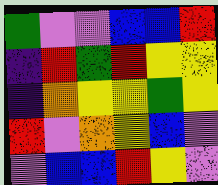[["green", "violet", "violet", "blue", "blue", "red"], ["indigo", "red", "green", "red", "yellow", "yellow"], ["indigo", "orange", "yellow", "yellow", "green", "yellow"], ["red", "violet", "orange", "yellow", "blue", "violet"], ["violet", "blue", "blue", "red", "yellow", "violet"]]